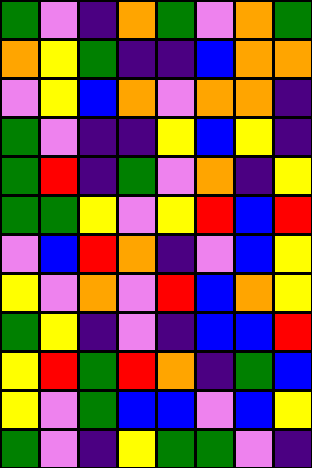[["green", "violet", "indigo", "orange", "green", "violet", "orange", "green"], ["orange", "yellow", "green", "indigo", "indigo", "blue", "orange", "orange"], ["violet", "yellow", "blue", "orange", "violet", "orange", "orange", "indigo"], ["green", "violet", "indigo", "indigo", "yellow", "blue", "yellow", "indigo"], ["green", "red", "indigo", "green", "violet", "orange", "indigo", "yellow"], ["green", "green", "yellow", "violet", "yellow", "red", "blue", "red"], ["violet", "blue", "red", "orange", "indigo", "violet", "blue", "yellow"], ["yellow", "violet", "orange", "violet", "red", "blue", "orange", "yellow"], ["green", "yellow", "indigo", "violet", "indigo", "blue", "blue", "red"], ["yellow", "red", "green", "red", "orange", "indigo", "green", "blue"], ["yellow", "violet", "green", "blue", "blue", "violet", "blue", "yellow"], ["green", "violet", "indigo", "yellow", "green", "green", "violet", "indigo"]]